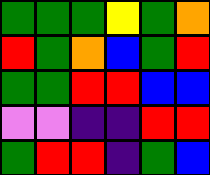[["green", "green", "green", "yellow", "green", "orange"], ["red", "green", "orange", "blue", "green", "red"], ["green", "green", "red", "red", "blue", "blue"], ["violet", "violet", "indigo", "indigo", "red", "red"], ["green", "red", "red", "indigo", "green", "blue"]]